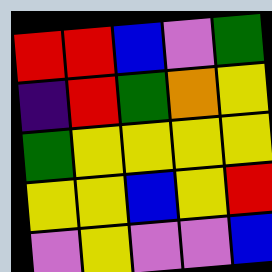[["red", "red", "blue", "violet", "green"], ["indigo", "red", "green", "orange", "yellow"], ["green", "yellow", "yellow", "yellow", "yellow"], ["yellow", "yellow", "blue", "yellow", "red"], ["violet", "yellow", "violet", "violet", "blue"]]